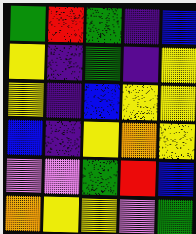[["green", "red", "green", "indigo", "blue"], ["yellow", "indigo", "green", "indigo", "yellow"], ["yellow", "indigo", "blue", "yellow", "yellow"], ["blue", "indigo", "yellow", "orange", "yellow"], ["violet", "violet", "green", "red", "blue"], ["orange", "yellow", "yellow", "violet", "green"]]